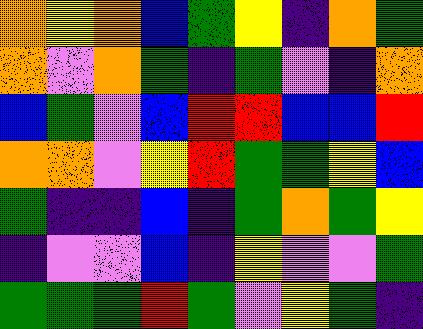[["orange", "yellow", "orange", "blue", "green", "yellow", "indigo", "orange", "green"], ["orange", "violet", "orange", "green", "indigo", "green", "violet", "indigo", "orange"], ["blue", "green", "violet", "blue", "red", "red", "blue", "blue", "red"], ["orange", "orange", "violet", "yellow", "red", "green", "green", "yellow", "blue"], ["green", "indigo", "indigo", "blue", "indigo", "green", "orange", "green", "yellow"], ["indigo", "violet", "violet", "blue", "indigo", "yellow", "violet", "violet", "green"], ["green", "green", "green", "red", "green", "violet", "yellow", "green", "indigo"]]